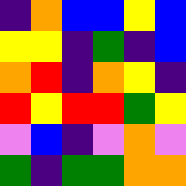[["indigo", "orange", "blue", "blue", "yellow", "blue"], ["yellow", "yellow", "indigo", "green", "indigo", "blue"], ["orange", "red", "indigo", "orange", "yellow", "indigo"], ["red", "yellow", "red", "red", "green", "yellow"], ["violet", "blue", "indigo", "violet", "orange", "violet"], ["green", "indigo", "green", "green", "orange", "orange"]]